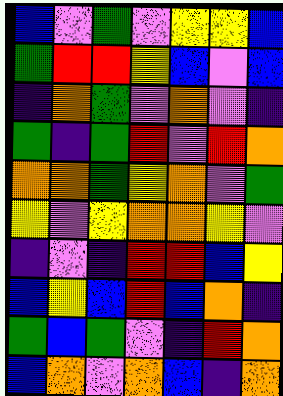[["blue", "violet", "green", "violet", "yellow", "yellow", "blue"], ["green", "red", "red", "yellow", "blue", "violet", "blue"], ["indigo", "orange", "green", "violet", "orange", "violet", "indigo"], ["green", "indigo", "green", "red", "violet", "red", "orange"], ["orange", "orange", "green", "yellow", "orange", "violet", "green"], ["yellow", "violet", "yellow", "orange", "orange", "yellow", "violet"], ["indigo", "violet", "indigo", "red", "red", "blue", "yellow"], ["blue", "yellow", "blue", "red", "blue", "orange", "indigo"], ["green", "blue", "green", "violet", "indigo", "red", "orange"], ["blue", "orange", "violet", "orange", "blue", "indigo", "orange"]]